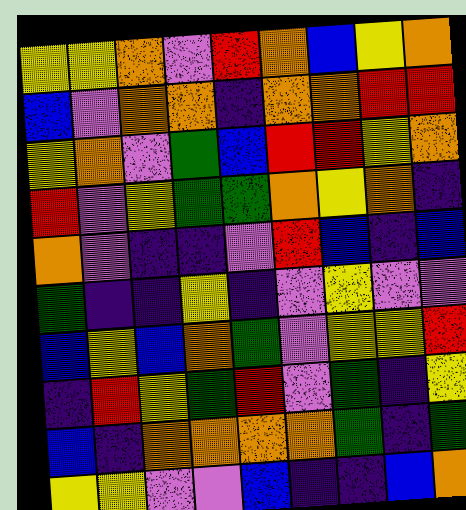[["yellow", "yellow", "orange", "violet", "red", "orange", "blue", "yellow", "orange"], ["blue", "violet", "orange", "orange", "indigo", "orange", "orange", "red", "red"], ["yellow", "orange", "violet", "green", "blue", "red", "red", "yellow", "orange"], ["red", "violet", "yellow", "green", "green", "orange", "yellow", "orange", "indigo"], ["orange", "violet", "indigo", "indigo", "violet", "red", "blue", "indigo", "blue"], ["green", "indigo", "indigo", "yellow", "indigo", "violet", "yellow", "violet", "violet"], ["blue", "yellow", "blue", "orange", "green", "violet", "yellow", "yellow", "red"], ["indigo", "red", "yellow", "green", "red", "violet", "green", "indigo", "yellow"], ["blue", "indigo", "orange", "orange", "orange", "orange", "green", "indigo", "green"], ["yellow", "yellow", "violet", "violet", "blue", "indigo", "indigo", "blue", "orange"]]